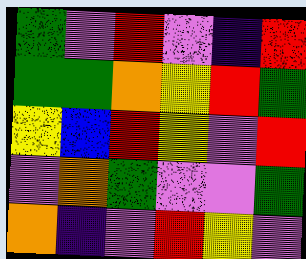[["green", "violet", "red", "violet", "indigo", "red"], ["green", "green", "orange", "yellow", "red", "green"], ["yellow", "blue", "red", "yellow", "violet", "red"], ["violet", "orange", "green", "violet", "violet", "green"], ["orange", "indigo", "violet", "red", "yellow", "violet"]]